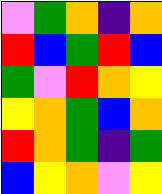[["violet", "green", "orange", "indigo", "orange"], ["red", "blue", "green", "red", "blue"], ["green", "violet", "red", "orange", "yellow"], ["yellow", "orange", "green", "blue", "orange"], ["red", "orange", "green", "indigo", "green"], ["blue", "yellow", "orange", "violet", "yellow"]]